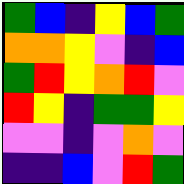[["green", "blue", "indigo", "yellow", "blue", "green"], ["orange", "orange", "yellow", "violet", "indigo", "blue"], ["green", "red", "yellow", "orange", "red", "violet"], ["red", "yellow", "indigo", "green", "green", "yellow"], ["violet", "violet", "indigo", "violet", "orange", "violet"], ["indigo", "indigo", "blue", "violet", "red", "green"]]